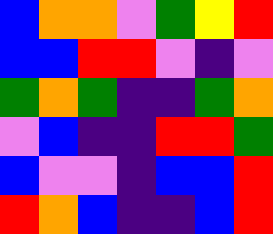[["blue", "orange", "orange", "violet", "green", "yellow", "red"], ["blue", "blue", "red", "red", "violet", "indigo", "violet"], ["green", "orange", "green", "indigo", "indigo", "green", "orange"], ["violet", "blue", "indigo", "indigo", "red", "red", "green"], ["blue", "violet", "violet", "indigo", "blue", "blue", "red"], ["red", "orange", "blue", "indigo", "indigo", "blue", "red"]]